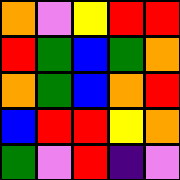[["orange", "violet", "yellow", "red", "red"], ["red", "green", "blue", "green", "orange"], ["orange", "green", "blue", "orange", "red"], ["blue", "red", "red", "yellow", "orange"], ["green", "violet", "red", "indigo", "violet"]]